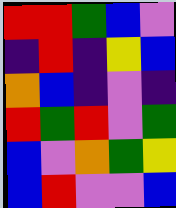[["red", "red", "green", "blue", "violet"], ["indigo", "red", "indigo", "yellow", "blue"], ["orange", "blue", "indigo", "violet", "indigo"], ["red", "green", "red", "violet", "green"], ["blue", "violet", "orange", "green", "yellow"], ["blue", "red", "violet", "violet", "blue"]]